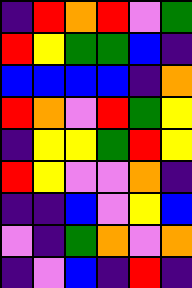[["indigo", "red", "orange", "red", "violet", "green"], ["red", "yellow", "green", "green", "blue", "indigo"], ["blue", "blue", "blue", "blue", "indigo", "orange"], ["red", "orange", "violet", "red", "green", "yellow"], ["indigo", "yellow", "yellow", "green", "red", "yellow"], ["red", "yellow", "violet", "violet", "orange", "indigo"], ["indigo", "indigo", "blue", "violet", "yellow", "blue"], ["violet", "indigo", "green", "orange", "violet", "orange"], ["indigo", "violet", "blue", "indigo", "red", "indigo"]]